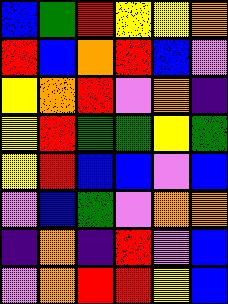[["blue", "green", "red", "yellow", "yellow", "orange"], ["red", "blue", "orange", "red", "blue", "violet"], ["yellow", "orange", "red", "violet", "orange", "indigo"], ["yellow", "red", "green", "green", "yellow", "green"], ["yellow", "red", "blue", "blue", "violet", "blue"], ["violet", "blue", "green", "violet", "orange", "orange"], ["indigo", "orange", "indigo", "red", "violet", "blue"], ["violet", "orange", "red", "red", "yellow", "blue"]]